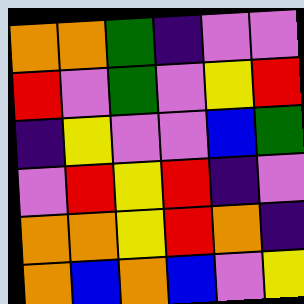[["orange", "orange", "green", "indigo", "violet", "violet"], ["red", "violet", "green", "violet", "yellow", "red"], ["indigo", "yellow", "violet", "violet", "blue", "green"], ["violet", "red", "yellow", "red", "indigo", "violet"], ["orange", "orange", "yellow", "red", "orange", "indigo"], ["orange", "blue", "orange", "blue", "violet", "yellow"]]